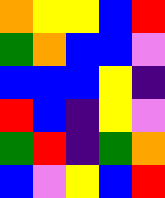[["orange", "yellow", "yellow", "blue", "red"], ["green", "orange", "blue", "blue", "violet"], ["blue", "blue", "blue", "yellow", "indigo"], ["red", "blue", "indigo", "yellow", "violet"], ["green", "red", "indigo", "green", "orange"], ["blue", "violet", "yellow", "blue", "red"]]